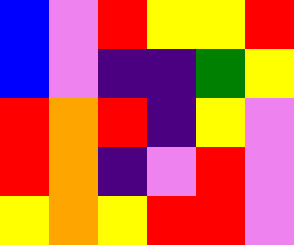[["blue", "violet", "red", "yellow", "yellow", "red"], ["blue", "violet", "indigo", "indigo", "green", "yellow"], ["red", "orange", "red", "indigo", "yellow", "violet"], ["red", "orange", "indigo", "violet", "red", "violet"], ["yellow", "orange", "yellow", "red", "red", "violet"]]